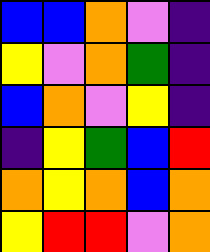[["blue", "blue", "orange", "violet", "indigo"], ["yellow", "violet", "orange", "green", "indigo"], ["blue", "orange", "violet", "yellow", "indigo"], ["indigo", "yellow", "green", "blue", "red"], ["orange", "yellow", "orange", "blue", "orange"], ["yellow", "red", "red", "violet", "orange"]]